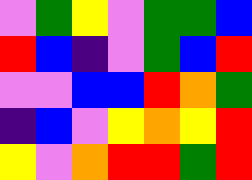[["violet", "green", "yellow", "violet", "green", "green", "blue"], ["red", "blue", "indigo", "violet", "green", "blue", "red"], ["violet", "violet", "blue", "blue", "red", "orange", "green"], ["indigo", "blue", "violet", "yellow", "orange", "yellow", "red"], ["yellow", "violet", "orange", "red", "red", "green", "red"]]